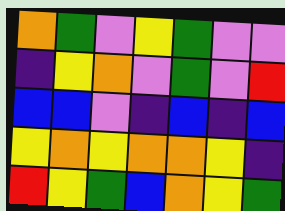[["orange", "green", "violet", "yellow", "green", "violet", "violet"], ["indigo", "yellow", "orange", "violet", "green", "violet", "red"], ["blue", "blue", "violet", "indigo", "blue", "indigo", "blue"], ["yellow", "orange", "yellow", "orange", "orange", "yellow", "indigo"], ["red", "yellow", "green", "blue", "orange", "yellow", "green"]]